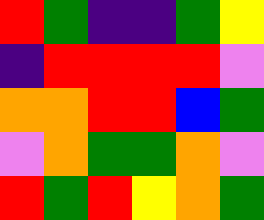[["red", "green", "indigo", "indigo", "green", "yellow"], ["indigo", "red", "red", "red", "red", "violet"], ["orange", "orange", "red", "red", "blue", "green"], ["violet", "orange", "green", "green", "orange", "violet"], ["red", "green", "red", "yellow", "orange", "green"]]